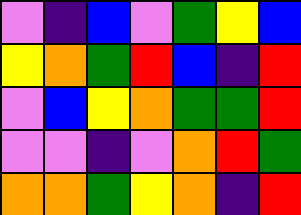[["violet", "indigo", "blue", "violet", "green", "yellow", "blue"], ["yellow", "orange", "green", "red", "blue", "indigo", "red"], ["violet", "blue", "yellow", "orange", "green", "green", "red"], ["violet", "violet", "indigo", "violet", "orange", "red", "green"], ["orange", "orange", "green", "yellow", "orange", "indigo", "red"]]